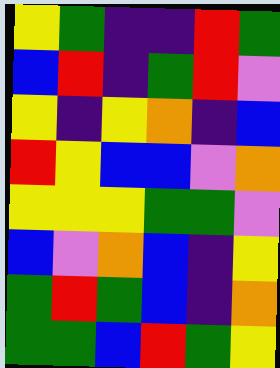[["yellow", "green", "indigo", "indigo", "red", "green"], ["blue", "red", "indigo", "green", "red", "violet"], ["yellow", "indigo", "yellow", "orange", "indigo", "blue"], ["red", "yellow", "blue", "blue", "violet", "orange"], ["yellow", "yellow", "yellow", "green", "green", "violet"], ["blue", "violet", "orange", "blue", "indigo", "yellow"], ["green", "red", "green", "blue", "indigo", "orange"], ["green", "green", "blue", "red", "green", "yellow"]]